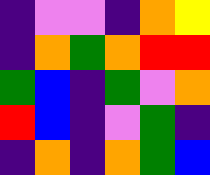[["indigo", "violet", "violet", "indigo", "orange", "yellow"], ["indigo", "orange", "green", "orange", "red", "red"], ["green", "blue", "indigo", "green", "violet", "orange"], ["red", "blue", "indigo", "violet", "green", "indigo"], ["indigo", "orange", "indigo", "orange", "green", "blue"]]